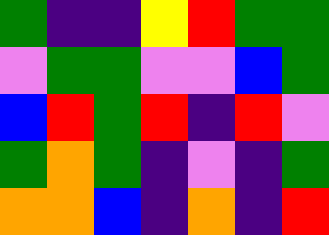[["green", "indigo", "indigo", "yellow", "red", "green", "green"], ["violet", "green", "green", "violet", "violet", "blue", "green"], ["blue", "red", "green", "red", "indigo", "red", "violet"], ["green", "orange", "green", "indigo", "violet", "indigo", "green"], ["orange", "orange", "blue", "indigo", "orange", "indigo", "red"]]